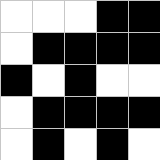[["white", "white", "white", "black", "black"], ["white", "black", "black", "black", "black"], ["black", "white", "black", "white", "white"], ["white", "black", "black", "black", "black"], ["white", "black", "white", "black", "white"]]